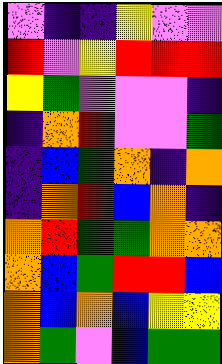[["violet", "indigo", "indigo", "yellow", "violet", "violet"], ["red", "violet", "yellow", "red", "red", "red"], ["yellow", "green", "violet", "violet", "violet", "indigo"], ["indigo", "orange", "red", "violet", "violet", "green"], ["indigo", "blue", "green", "orange", "indigo", "orange"], ["indigo", "orange", "red", "blue", "orange", "indigo"], ["orange", "red", "green", "green", "orange", "orange"], ["orange", "blue", "green", "red", "red", "blue"], ["orange", "blue", "orange", "blue", "yellow", "yellow"], ["orange", "green", "violet", "blue", "green", "green"]]